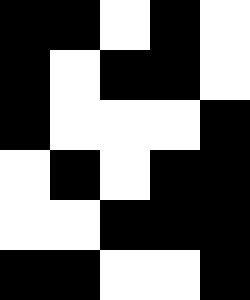[["black", "black", "white", "black", "white"], ["black", "white", "black", "black", "white"], ["black", "white", "white", "white", "black"], ["white", "black", "white", "black", "black"], ["white", "white", "black", "black", "black"], ["black", "black", "white", "white", "black"]]